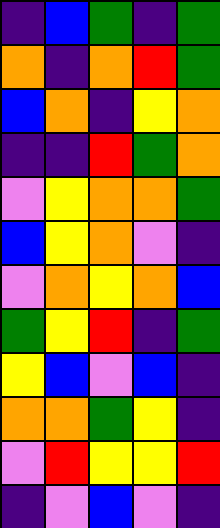[["indigo", "blue", "green", "indigo", "green"], ["orange", "indigo", "orange", "red", "green"], ["blue", "orange", "indigo", "yellow", "orange"], ["indigo", "indigo", "red", "green", "orange"], ["violet", "yellow", "orange", "orange", "green"], ["blue", "yellow", "orange", "violet", "indigo"], ["violet", "orange", "yellow", "orange", "blue"], ["green", "yellow", "red", "indigo", "green"], ["yellow", "blue", "violet", "blue", "indigo"], ["orange", "orange", "green", "yellow", "indigo"], ["violet", "red", "yellow", "yellow", "red"], ["indigo", "violet", "blue", "violet", "indigo"]]